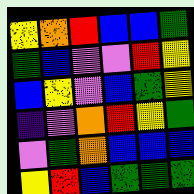[["yellow", "orange", "red", "blue", "blue", "green"], ["green", "blue", "violet", "violet", "red", "yellow"], ["blue", "yellow", "violet", "blue", "green", "yellow"], ["indigo", "violet", "orange", "red", "yellow", "green"], ["violet", "green", "orange", "blue", "blue", "blue"], ["yellow", "red", "blue", "green", "green", "green"]]